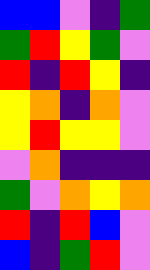[["blue", "blue", "violet", "indigo", "green"], ["green", "red", "yellow", "green", "violet"], ["red", "indigo", "red", "yellow", "indigo"], ["yellow", "orange", "indigo", "orange", "violet"], ["yellow", "red", "yellow", "yellow", "violet"], ["violet", "orange", "indigo", "indigo", "indigo"], ["green", "violet", "orange", "yellow", "orange"], ["red", "indigo", "red", "blue", "violet"], ["blue", "indigo", "green", "red", "violet"]]